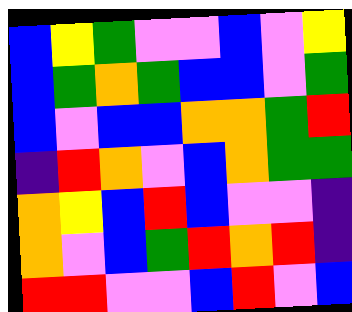[["blue", "yellow", "green", "violet", "violet", "blue", "violet", "yellow"], ["blue", "green", "orange", "green", "blue", "blue", "violet", "green"], ["blue", "violet", "blue", "blue", "orange", "orange", "green", "red"], ["indigo", "red", "orange", "violet", "blue", "orange", "green", "green"], ["orange", "yellow", "blue", "red", "blue", "violet", "violet", "indigo"], ["orange", "violet", "blue", "green", "red", "orange", "red", "indigo"], ["red", "red", "violet", "violet", "blue", "red", "violet", "blue"]]